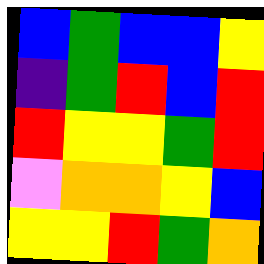[["blue", "green", "blue", "blue", "yellow"], ["indigo", "green", "red", "blue", "red"], ["red", "yellow", "yellow", "green", "red"], ["violet", "orange", "orange", "yellow", "blue"], ["yellow", "yellow", "red", "green", "orange"]]